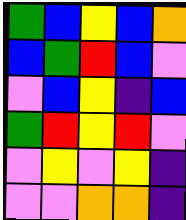[["green", "blue", "yellow", "blue", "orange"], ["blue", "green", "red", "blue", "violet"], ["violet", "blue", "yellow", "indigo", "blue"], ["green", "red", "yellow", "red", "violet"], ["violet", "yellow", "violet", "yellow", "indigo"], ["violet", "violet", "orange", "orange", "indigo"]]